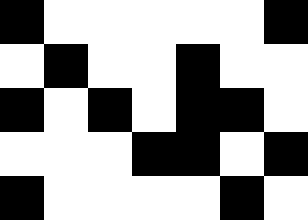[["black", "white", "white", "white", "white", "white", "black"], ["white", "black", "white", "white", "black", "white", "white"], ["black", "white", "black", "white", "black", "black", "white"], ["white", "white", "white", "black", "black", "white", "black"], ["black", "white", "white", "white", "white", "black", "white"]]